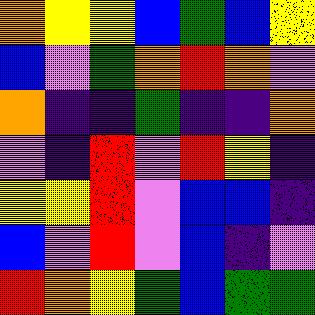[["orange", "yellow", "yellow", "blue", "green", "blue", "yellow"], ["blue", "violet", "green", "orange", "red", "orange", "violet"], ["orange", "indigo", "indigo", "green", "indigo", "indigo", "orange"], ["violet", "indigo", "red", "violet", "red", "yellow", "indigo"], ["yellow", "yellow", "red", "violet", "blue", "blue", "indigo"], ["blue", "violet", "red", "violet", "blue", "indigo", "violet"], ["red", "orange", "yellow", "green", "blue", "green", "green"]]